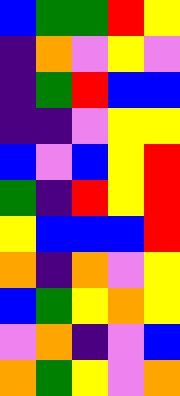[["blue", "green", "green", "red", "yellow"], ["indigo", "orange", "violet", "yellow", "violet"], ["indigo", "green", "red", "blue", "blue"], ["indigo", "indigo", "violet", "yellow", "yellow"], ["blue", "violet", "blue", "yellow", "red"], ["green", "indigo", "red", "yellow", "red"], ["yellow", "blue", "blue", "blue", "red"], ["orange", "indigo", "orange", "violet", "yellow"], ["blue", "green", "yellow", "orange", "yellow"], ["violet", "orange", "indigo", "violet", "blue"], ["orange", "green", "yellow", "violet", "orange"]]